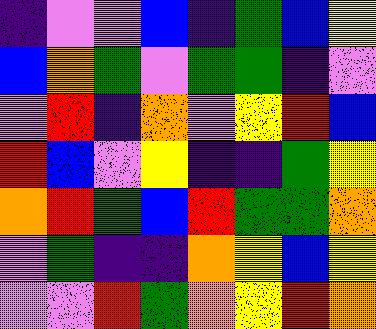[["indigo", "violet", "violet", "blue", "indigo", "green", "blue", "yellow"], ["blue", "orange", "green", "violet", "green", "green", "indigo", "violet"], ["violet", "red", "indigo", "orange", "violet", "yellow", "red", "blue"], ["red", "blue", "violet", "yellow", "indigo", "indigo", "green", "yellow"], ["orange", "red", "green", "blue", "red", "green", "green", "orange"], ["violet", "green", "indigo", "indigo", "orange", "yellow", "blue", "yellow"], ["violet", "violet", "red", "green", "orange", "yellow", "red", "orange"]]